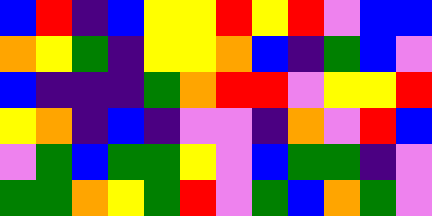[["blue", "red", "indigo", "blue", "yellow", "yellow", "red", "yellow", "red", "violet", "blue", "blue"], ["orange", "yellow", "green", "indigo", "yellow", "yellow", "orange", "blue", "indigo", "green", "blue", "violet"], ["blue", "indigo", "indigo", "indigo", "green", "orange", "red", "red", "violet", "yellow", "yellow", "red"], ["yellow", "orange", "indigo", "blue", "indigo", "violet", "violet", "indigo", "orange", "violet", "red", "blue"], ["violet", "green", "blue", "green", "green", "yellow", "violet", "blue", "green", "green", "indigo", "violet"], ["green", "green", "orange", "yellow", "green", "red", "violet", "green", "blue", "orange", "green", "violet"]]